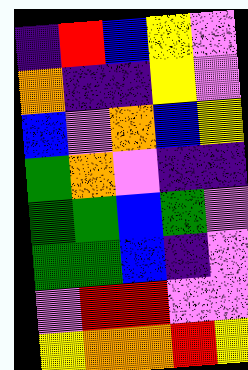[["indigo", "red", "blue", "yellow", "violet"], ["orange", "indigo", "indigo", "yellow", "violet"], ["blue", "violet", "orange", "blue", "yellow"], ["green", "orange", "violet", "indigo", "indigo"], ["green", "green", "blue", "green", "violet"], ["green", "green", "blue", "indigo", "violet"], ["violet", "red", "red", "violet", "violet"], ["yellow", "orange", "orange", "red", "yellow"]]